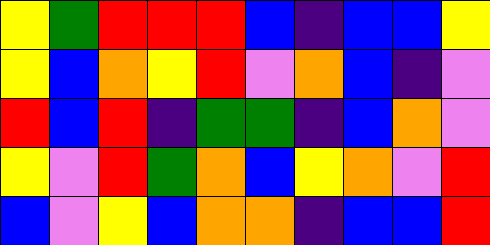[["yellow", "green", "red", "red", "red", "blue", "indigo", "blue", "blue", "yellow"], ["yellow", "blue", "orange", "yellow", "red", "violet", "orange", "blue", "indigo", "violet"], ["red", "blue", "red", "indigo", "green", "green", "indigo", "blue", "orange", "violet"], ["yellow", "violet", "red", "green", "orange", "blue", "yellow", "orange", "violet", "red"], ["blue", "violet", "yellow", "blue", "orange", "orange", "indigo", "blue", "blue", "red"]]